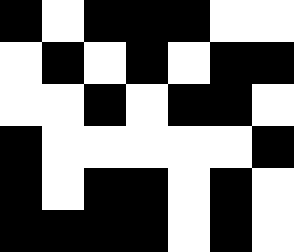[["black", "white", "black", "black", "black", "white", "white"], ["white", "black", "white", "black", "white", "black", "black"], ["white", "white", "black", "white", "black", "black", "white"], ["black", "white", "white", "white", "white", "white", "black"], ["black", "white", "black", "black", "white", "black", "white"], ["black", "black", "black", "black", "white", "black", "white"]]